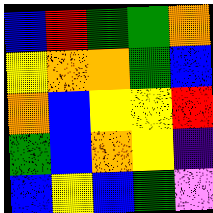[["blue", "red", "green", "green", "orange"], ["yellow", "orange", "orange", "green", "blue"], ["orange", "blue", "yellow", "yellow", "red"], ["green", "blue", "orange", "yellow", "indigo"], ["blue", "yellow", "blue", "green", "violet"]]